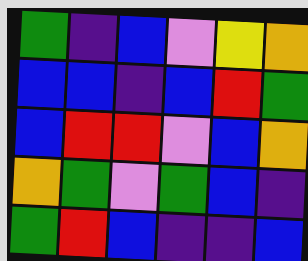[["green", "indigo", "blue", "violet", "yellow", "orange"], ["blue", "blue", "indigo", "blue", "red", "green"], ["blue", "red", "red", "violet", "blue", "orange"], ["orange", "green", "violet", "green", "blue", "indigo"], ["green", "red", "blue", "indigo", "indigo", "blue"]]